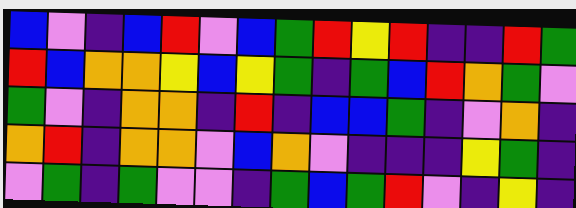[["blue", "violet", "indigo", "blue", "red", "violet", "blue", "green", "red", "yellow", "red", "indigo", "indigo", "red", "green"], ["red", "blue", "orange", "orange", "yellow", "blue", "yellow", "green", "indigo", "green", "blue", "red", "orange", "green", "violet"], ["green", "violet", "indigo", "orange", "orange", "indigo", "red", "indigo", "blue", "blue", "green", "indigo", "violet", "orange", "indigo"], ["orange", "red", "indigo", "orange", "orange", "violet", "blue", "orange", "violet", "indigo", "indigo", "indigo", "yellow", "green", "indigo"], ["violet", "green", "indigo", "green", "violet", "violet", "indigo", "green", "blue", "green", "red", "violet", "indigo", "yellow", "indigo"]]